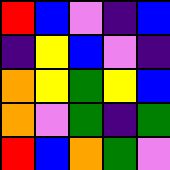[["red", "blue", "violet", "indigo", "blue"], ["indigo", "yellow", "blue", "violet", "indigo"], ["orange", "yellow", "green", "yellow", "blue"], ["orange", "violet", "green", "indigo", "green"], ["red", "blue", "orange", "green", "violet"]]